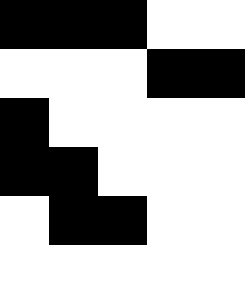[["black", "black", "black", "white", "white"], ["white", "white", "white", "black", "black"], ["black", "white", "white", "white", "white"], ["black", "black", "white", "white", "white"], ["white", "black", "black", "white", "white"], ["white", "white", "white", "white", "white"]]